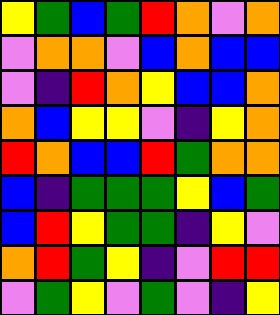[["yellow", "green", "blue", "green", "red", "orange", "violet", "orange"], ["violet", "orange", "orange", "violet", "blue", "orange", "blue", "blue"], ["violet", "indigo", "red", "orange", "yellow", "blue", "blue", "orange"], ["orange", "blue", "yellow", "yellow", "violet", "indigo", "yellow", "orange"], ["red", "orange", "blue", "blue", "red", "green", "orange", "orange"], ["blue", "indigo", "green", "green", "green", "yellow", "blue", "green"], ["blue", "red", "yellow", "green", "green", "indigo", "yellow", "violet"], ["orange", "red", "green", "yellow", "indigo", "violet", "red", "red"], ["violet", "green", "yellow", "violet", "green", "violet", "indigo", "yellow"]]